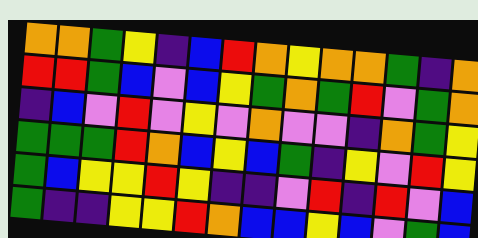[["orange", "orange", "green", "yellow", "indigo", "blue", "red", "orange", "yellow", "orange", "orange", "green", "indigo", "orange"], ["red", "red", "green", "blue", "violet", "blue", "yellow", "green", "orange", "green", "red", "violet", "green", "orange"], ["indigo", "blue", "violet", "red", "violet", "yellow", "violet", "orange", "violet", "violet", "indigo", "orange", "green", "yellow"], ["green", "green", "green", "red", "orange", "blue", "yellow", "blue", "green", "indigo", "yellow", "violet", "red", "yellow"], ["green", "blue", "yellow", "yellow", "red", "yellow", "indigo", "indigo", "violet", "red", "indigo", "red", "violet", "blue"], ["green", "indigo", "indigo", "yellow", "yellow", "red", "orange", "blue", "blue", "yellow", "blue", "violet", "green", "blue"]]